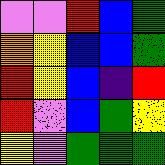[["violet", "violet", "red", "blue", "green"], ["orange", "yellow", "blue", "blue", "green"], ["red", "yellow", "blue", "indigo", "red"], ["red", "violet", "blue", "green", "yellow"], ["yellow", "violet", "green", "green", "green"]]